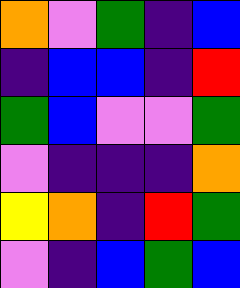[["orange", "violet", "green", "indigo", "blue"], ["indigo", "blue", "blue", "indigo", "red"], ["green", "blue", "violet", "violet", "green"], ["violet", "indigo", "indigo", "indigo", "orange"], ["yellow", "orange", "indigo", "red", "green"], ["violet", "indigo", "blue", "green", "blue"]]